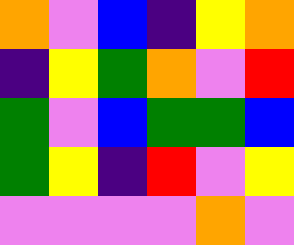[["orange", "violet", "blue", "indigo", "yellow", "orange"], ["indigo", "yellow", "green", "orange", "violet", "red"], ["green", "violet", "blue", "green", "green", "blue"], ["green", "yellow", "indigo", "red", "violet", "yellow"], ["violet", "violet", "violet", "violet", "orange", "violet"]]